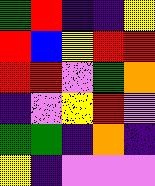[["green", "red", "indigo", "indigo", "yellow"], ["red", "blue", "yellow", "red", "red"], ["red", "red", "violet", "green", "orange"], ["indigo", "violet", "yellow", "red", "violet"], ["green", "green", "indigo", "orange", "indigo"], ["yellow", "indigo", "violet", "violet", "violet"]]